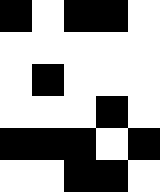[["black", "white", "black", "black", "white"], ["white", "white", "white", "white", "white"], ["white", "black", "white", "white", "white"], ["white", "white", "white", "black", "white"], ["black", "black", "black", "white", "black"], ["white", "white", "black", "black", "white"]]